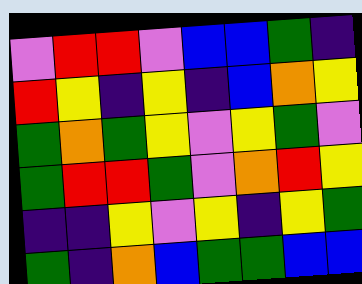[["violet", "red", "red", "violet", "blue", "blue", "green", "indigo"], ["red", "yellow", "indigo", "yellow", "indigo", "blue", "orange", "yellow"], ["green", "orange", "green", "yellow", "violet", "yellow", "green", "violet"], ["green", "red", "red", "green", "violet", "orange", "red", "yellow"], ["indigo", "indigo", "yellow", "violet", "yellow", "indigo", "yellow", "green"], ["green", "indigo", "orange", "blue", "green", "green", "blue", "blue"]]